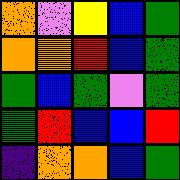[["orange", "violet", "yellow", "blue", "green"], ["orange", "orange", "red", "blue", "green"], ["green", "blue", "green", "violet", "green"], ["green", "red", "blue", "blue", "red"], ["indigo", "orange", "orange", "blue", "green"]]